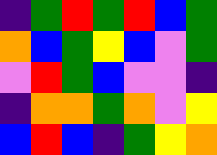[["indigo", "green", "red", "green", "red", "blue", "green"], ["orange", "blue", "green", "yellow", "blue", "violet", "green"], ["violet", "red", "green", "blue", "violet", "violet", "indigo"], ["indigo", "orange", "orange", "green", "orange", "violet", "yellow"], ["blue", "red", "blue", "indigo", "green", "yellow", "orange"]]